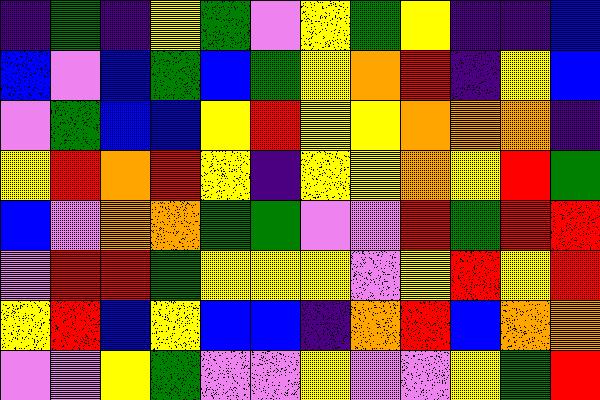[["indigo", "green", "indigo", "yellow", "green", "violet", "yellow", "green", "yellow", "indigo", "indigo", "blue"], ["blue", "violet", "blue", "green", "blue", "green", "yellow", "orange", "red", "indigo", "yellow", "blue"], ["violet", "green", "blue", "blue", "yellow", "red", "yellow", "yellow", "orange", "orange", "orange", "indigo"], ["yellow", "red", "orange", "red", "yellow", "indigo", "yellow", "yellow", "orange", "yellow", "red", "green"], ["blue", "violet", "orange", "orange", "green", "green", "violet", "violet", "red", "green", "red", "red"], ["violet", "red", "red", "green", "yellow", "yellow", "yellow", "violet", "yellow", "red", "yellow", "red"], ["yellow", "red", "blue", "yellow", "blue", "blue", "indigo", "orange", "red", "blue", "orange", "orange"], ["violet", "violet", "yellow", "green", "violet", "violet", "yellow", "violet", "violet", "yellow", "green", "red"]]